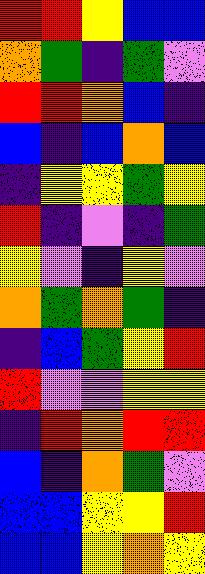[["red", "red", "yellow", "blue", "blue"], ["orange", "green", "indigo", "green", "violet"], ["red", "red", "orange", "blue", "indigo"], ["blue", "indigo", "blue", "orange", "blue"], ["indigo", "yellow", "yellow", "green", "yellow"], ["red", "indigo", "violet", "indigo", "green"], ["yellow", "violet", "indigo", "yellow", "violet"], ["orange", "green", "orange", "green", "indigo"], ["indigo", "blue", "green", "yellow", "red"], ["red", "violet", "violet", "yellow", "yellow"], ["indigo", "red", "orange", "red", "red"], ["blue", "indigo", "orange", "green", "violet"], ["blue", "blue", "yellow", "yellow", "red"], ["blue", "blue", "yellow", "orange", "yellow"]]